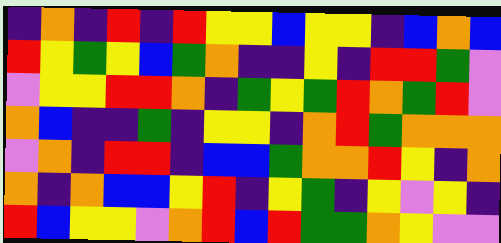[["indigo", "orange", "indigo", "red", "indigo", "red", "yellow", "yellow", "blue", "yellow", "yellow", "indigo", "blue", "orange", "blue"], ["red", "yellow", "green", "yellow", "blue", "green", "orange", "indigo", "indigo", "yellow", "indigo", "red", "red", "green", "violet"], ["violet", "yellow", "yellow", "red", "red", "orange", "indigo", "green", "yellow", "green", "red", "orange", "green", "red", "violet"], ["orange", "blue", "indigo", "indigo", "green", "indigo", "yellow", "yellow", "indigo", "orange", "red", "green", "orange", "orange", "orange"], ["violet", "orange", "indigo", "red", "red", "indigo", "blue", "blue", "green", "orange", "orange", "red", "yellow", "indigo", "orange"], ["orange", "indigo", "orange", "blue", "blue", "yellow", "red", "indigo", "yellow", "green", "indigo", "yellow", "violet", "yellow", "indigo"], ["red", "blue", "yellow", "yellow", "violet", "orange", "red", "blue", "red", "green", "green", "orange", "yellow", "violet", "violet"]]